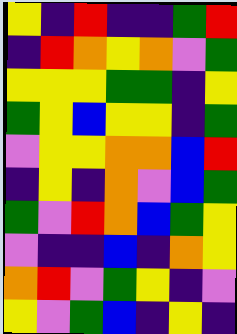[["yellow", "indigo", "red", "indigo", "indigo", "green", "red"], ["indigo", "red", "orange", "yellow", "orange", "violet", "green"], ["yellow", "yellow", "yellow", "green", "green", "indigo", "yellow"], ["green", "yellow", "blue", "yellow", "yellow", "indigo", "green"], ["violet", "yellow", "yellow", "orange", "orange", "blue", "red"], ["indigo", "yellow", "indigo", "orange", "violet", "blue", "green"], ["green", "violet", "red", "orange", "blue", "green", "yellow"], ["violet", "indigo", "indigo", "blue", "indigo", "orange", "yellow"], ["orange", "red", "violet", "green", "yellow", "indigo", "violet"], ["yellow", "violet", "green", "blue", "indigo", "yellow", "indigo"]]